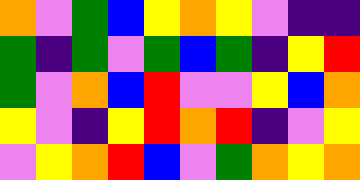[["orange", "violet", "green", "blue", "yellow", "orange", "yellow", "violet", "indigo", "indigo"], ["green", "indigo", "green", "violet", "green", "blue", "green", "indigo", "yellow", "red"], ["green", "violet", "orange", "blue", "red", "violet", "violet", "yellow", "blue", "orange"], ["yellow", "violet", "indigo", "yellow", "red", "orange", "red", "indigo", "violet", "yellow"], ["violet", "yellow", "orange", "red", "blue", "violet", "green", "orange", "yellow", "orange"]]